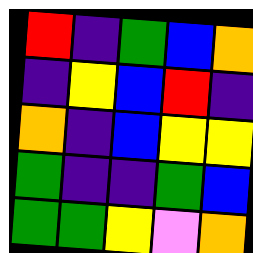[["red", "indigo", "green", "blue", "orange"], ["indigo", "yellow", "blue", "red", "indigo"], ["orange", "indigo", "blue", "yellow", "yellow"], ["green", "indigo", "indigo", "green", "blue"], ["green", "green", "yellow", "violet", "orange"]]